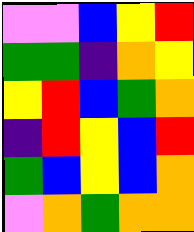[["violet", "violet", "blue", "yellow", "red"], ["green", "green", "indigo", "orange", "yellow"], ["yellow", "red", "blue", "green", "orange"], ["indigo", "red", "yellow", "blue", "red"], ["green", "blue", "yellow", "blue", "orange"], ["violet", "orange", "green", "orange", "orange"]]